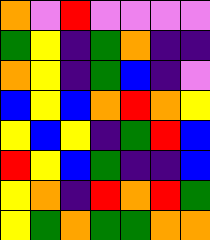[["orange", "violet", "red", "violet", "violet", "violet", "violet"], ["green", "yellow", "indigo", "green", "orange", "indigo", "indigo"], ["orange", "yellow", "indigo", "green", "blue", "indigo", "violet"], ["blue", "yellow", "blue", "orange", "red", "orange", "yellow"], ["yellow", "blue", "yellow", "indigo", "green", "red", "blue"], ["red", "yellow", "blue", "green", "indigo", "indigo", "blue"], ["yellow", "orange", "indigo", "red", "orange", "red", "green"], ["yellow", "green", "orange", "green", "green", "orange", "orange"]]